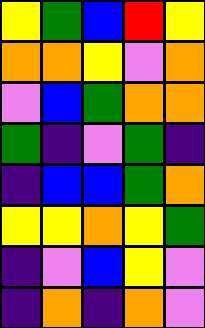[["yellow", "green", "blue", "red", "yellow"], ["orange", "orange", "yellow", "violet", "orange"], ["violet", "blue", "green", "orange", "orange"], ["green", "indigo", "violet", "green", "indigo"], ["indigo", "blue", "blue", "green", "orange"], ["yellow", "yellow", "orange", "yellow", "green"], ["indigo", "violet", "blue", "yellow", "violet"], ["indigo", "orange", "indigo", "orange", "violet"]]